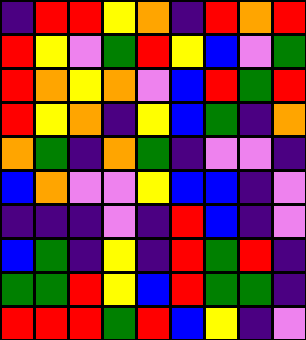[["indigo", "red", "red", "yellow", "orange", "indigo", "red", "orange", "red"], ["red", "yellow", "violet", "green", "red", "yellow", "blue", "violet", "green"], ["red", "orange", "yellow", "orange", "violet", "blue", "red", "green", "red"], ["red", "yellow", "orange", "indigo", "yellow", "blue", "green", "indigo", "orange"], ["orange", "green", "indigo", "orange", "green", "indigo", "violet", "violet", "indigo"], ["blue", "orange", "violet", "violet", "yellow", "blue", "blue", "indigo", "violet"], ["indigo", "indigo", "indigo", "violet", "indigo", "red", "blue", "indigo", "violet"], ["blue", "green", "indigo", "yellow", "indigo", "red", "green", "red", "indigo"], ["green", "green", "red", "yellow", "blue", "red", "green", "green", "indigo"], ["red", "red", "red", "green", "red", "blue", "yellow", "indigo", "violet"]]